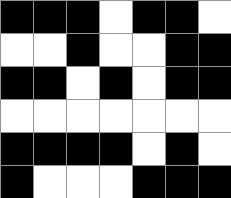[["black", "black", "black", "white", "black", "black", "white"], ["white", "white", "black", "white", "white", "black", "black"], ["black", "black", "white", "black", "white", "black", "black"], ["white", "white", "white", "white", "white", "white", "white"], ["black", "black", "black", "black", "white", "black", "white"], ["black", "white", "white", "white", "black", "black", "black"]]